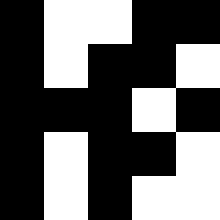[["black", "white", "white", "black", "black"], ["black", "white", "black", "black", "white"], ["black", "black", "black", "white", "black"], ["black", "white", "black", "black", "white"], ["black", "white", "black", "white", "white"]]